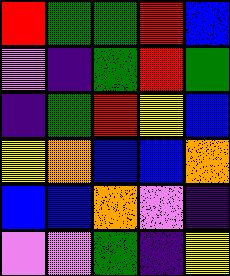[["red", "green", "green", "red", "blue"], ["violet", "indigo", "green", "red", "green"], ["indigo", "green", "red", "yellow", "blue"], ["yellow", "orange", "blue", "blue", "orange"], ["blue", "blue", "orange", "violet", "indigo"], ["violet", "violet", "green", "indigo", "yellow"]]